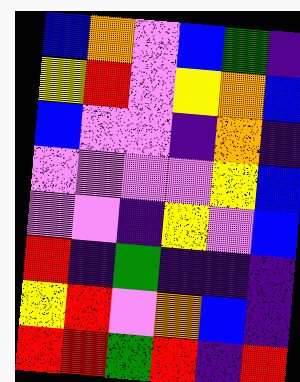[["blue", "orange", "violet", "blue", "green", "indigo"], ["yellow", "red", "violet", "yellow", "orange", "blue"], ["blue", "violet", "violet", "indigo", "orange", "indigo"], ["violet", "violet", "violet", "violet", "yellow", "blue"], ["violet", "violet", "indigo", "yellow", "violet", "blue"], ["red", "indigo", "green", "indigo", "indigo", "indigo"], ["yellow", "red", "violet", "orange", "blue", "indigo"], ["red", "red", "green", "red", "indigo", "red"]]